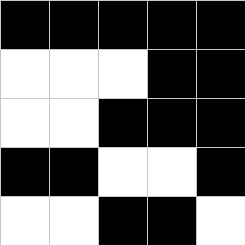[["black", "black", "black", "black", "black"], ["white", "white", "white", "black", "black"], ["white", "white", "black", "black", "black"], ["black", "black", "white", "white", "black"], ["white", "white", "black", "black", "white"]]